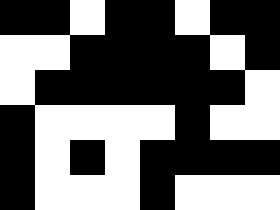[["black", "black", "white", "black", "black", "white", "black", "black"], ["white", "white", "black", "black", "black", "black", "white", "black"], ["white", "black", "black", "black", "black", "black", "black", "white"], ["black", "white", "white", "white", "white", "black", "white", "white"], ["black", "white", "black", "white", "black", "black", "black", "black"], ["black", "white", "white", "white", "black", "white", "white", "white"]]